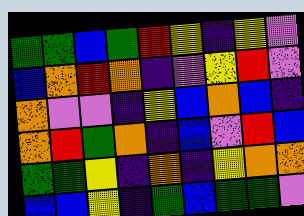[["green", "green", "blue", "green", "red", "yellow", "indigo", "yellow", "violet"], ["blue", "orange", "red", "orange", "indigo", "violet", "yellow", "red", "violet"], ["orange", "violet", "violet", "indigo", "yellow", "blue", "orange", "blue", "indigo"], ["orange", "red", "green", "orange", "indigo", "blue", "violet", "red", "blue"], ["green", "green", "yellow", "indigo", "orange", "indigo", "yellow", "orange", "orange"], ["blue", "blue", "yellow", "indigo", "green", "blue", "green", "green", "violet"]]